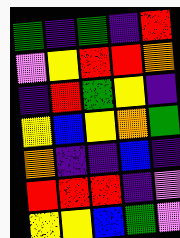[["green", "indigo", "green", "indigo", "red"], ["violet", "yellow", "red", "red", "orange"], ["indigo", "red", "green", "yellow", "indigo"], ["yellow", "blue", "yellow", "orange", "green"], ["orange", "indigo", "indigo", "blue", "indigo"], ["red", "red", "red", "indigo", "violet"], ["yellow", "yellow", "blue", "green", "violet"]]